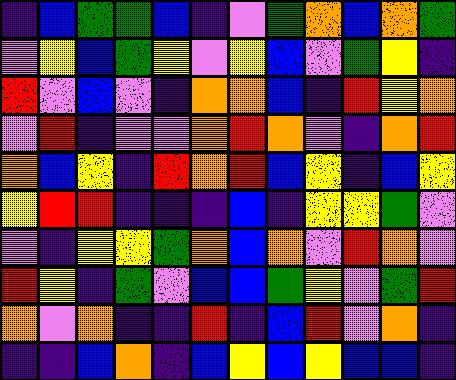[["indigo", "blue", "green", "green", "blue", "indigo", "violet", "green", "orange", "blue", "orange", "green"], ["violet", "yellow", "blue", "green", "yellow", "violet", "yellow", "blue", "violet", "green", "yellow", "indigo"], ["red", "violet", "blue", "violet", "indigo", "orange", "orange", "blue", "indigo", "red", "yellow", "orange"], ["violet", "red", "indigo", "violet", "violet", "orange", "red", "orange", "violet", "indigo", "orange", "red"], ["orange", "blue", "yellow", "indigo", "red", "orange", "red", "blue", "yellow", "indigo", "blue", "yellow"], ["yellow", "red", "red", "indigo", "indigo", "indigo", "blue", "indigo", "yellow", "yellow", "green", "violet"], ["violet", "indigo", "yellow", "yellow", "green", "orange", "blue", "orange", "violet", "red", "orange", "violet"], ["red", "yellow", "indigo", "green", "violet", "blue", "blue", "green", "yellow", "violet", "green", "red"], ["orange", "violet", "orange", "indigo", "indigo", "red", "indigo", "blue", "red", "violet", "orange", "indigo"], ["indigo", "indigo", "blue", "orange", "indigo", "blue", "yellow", "blue", "yellow", "blue", "blue", "indigo"]]